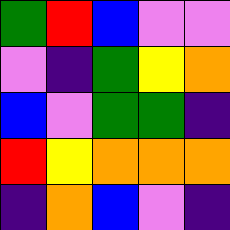[["green", "red", "blue", "violet", "violet"], ["violet", "indigo", "green", "yellow", "orange"], ["blue", "violet", "green", "green", "indigo"], ["red", "yellow", "orange", "orange", "orange"], ["indigo", "orange", "blue", "violet", "indigo"]]